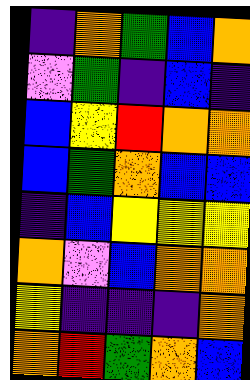[["indigo", "orange", "green", "blue", "orange"], ["violet", "green", "indigo", "blue", "indigo"], ["blue", "yellow", "red", "orange", "orange"], ["blue", "green", "orange", "blue", "blue"], ["indigo", "blue", "yellow", "yellow", "yellow"], ["orange", "violet", "blue", "orange", "orange"], ["yellow", "indigo", "indigo", "indigo", "orange"], ["orange", "red", "green", "orange", "blue"]]